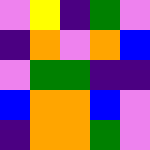[["violet", "yellow", "indigo", "green", "violet"], ["indigo", "orange", "violet", "orange", "blue"], ["violet", "green", "green", "indigo", "indigo"], ["blue", "orange", "orange", "blue", "violet"], ["indigo", "orange", "orange", "green", "violet"]]